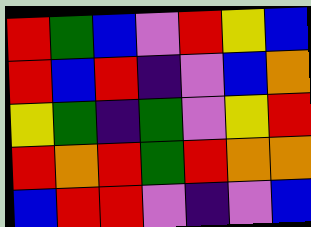[["red", "green", "blue", "violet", "red", "yellow", "blue"], ["red", "blue", "red", "indigo", "violet", "blue", "orange"], ["yellow", "green", "indigo", "green", "violet", "yellow", "red"], ["red", "orange", "red", "green", "red", "orange", "orange"], ["blue", "red", "red", "violet", "indigo", "violet", "blue"]]